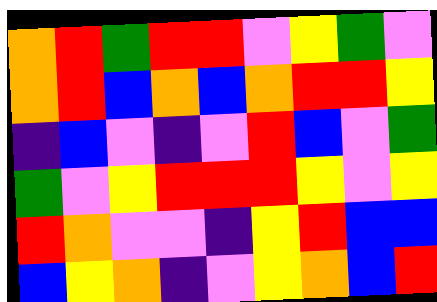[["orange", "red", "green", "red", "red", "violet", "yellow", "green", "violet"], ["orange", "red", "blue", "orange", "blue", "orange", "red", "red", "yellow"], ["indigo", "blue", "violet", "indigo", "violet", "red", "blue", "violet", "green"], ["green", "violet", "yellow", "red", "red", "red", "yellow", "violet", "yellow"], ["red", "orange", "violet", "violet", "indigo", "yellow", "red", "blue", "blue"], ["blue", "yellow", "orange", "indigo", "violet", "yellow", "orange", "blue", "red"]]